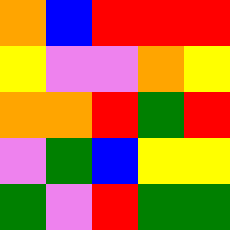[["orange", "blue", "red", "red", "red"], ["yellow", "violet", "violet", "orange", "yellow"], ["orange", "orange", "red", "green", "red"], ["violet", "green", "blue", "yellow", "yellow"], ["green", "violet", "red", "green", "green"]]